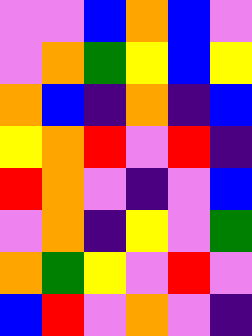[["violet", "violet", "blue", "orange", "blue", "violet"], ["violet", "orange", "green", "yellow", "blue", "yellow"], ["orange", "blue", "indigo", "orange", "indigo", "blue"], ["yellow", "orange", "red", "violet", "red", "indigo"], ["red", "orange", "violet", "indigo", "violet", "blue"], ["violet", "orange", "indigo", "yellow", "violet", "green"], ["orange", "green", "yellow", "violet", "red", "violet"], ["blue", "red", "violet", "orange", "violet", "indigo"]]